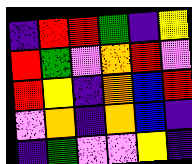[["indigo", "red", "red", "green", "indigo", "yellow"], ["red", "green", "violet", "orange", "red", "violet"], ["red", "yellow", "indigo", "orange", "blue", "red"], ["violet", "orange", "indigo", "orange", "blue", "indigo"], ["indigo", "green", "violet", "violet", "yellow", "indigo"]]